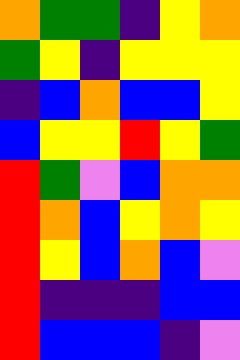[["orange", "green", "green", "indigo", "yellow", "orange"], ["green", "yellow", "indigo", "yellow", "yellow", "yellow"], ["indigo", "blue", "orange", "blue", "blue", "yellow"], ["blue", "yellow", "yellow", "red", "yellow", "green"], ["red", "green", "violet", "blue", "orange", "orange"], ["red", "orange", "blue", "yellow", "orange", "yellow"], ["red", "yellow", "blue", "orange", "blue", "violet"], ["red", "indigo", "indigo", "indigo", "blue", "blue"], ["red", "blue", "blue", "blue", "indigo", "violet"]]